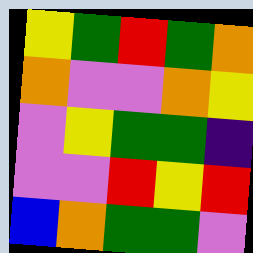[["yellow", "green", "red", "green", "orange"], ["orange", "violet", "violet", "orange", "yellow"], ["violet", "yellow", "green", "green", "indigo"], ["violet", "violet", "red", "yellow", "red"], ["blue", "orange", "green", "green", "violet"]]